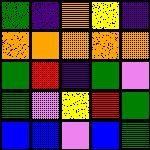[["green", "indigo", "orange", "yellow", "indigo"], ["orange", "orange", "orange", "orange", "orange"], ["green", "red", "indigo", "green", "violet"], ["green", "violet", "yellow", "red", "green"], ["blue", "blue", "violet", "blue", "green"]]